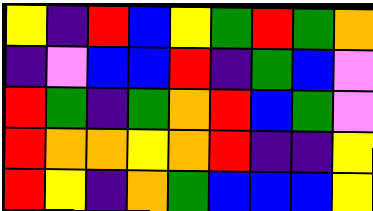[["yellow", "indigo", "red", "blue", "yellow", "green", "red", "green", "orange"], ["indigo", "violet", "blue", "blue", "red", "indigo", "green", "blue", "violet"], ["red", "green", "indigo", "green", "orange", "red", "blue", "green", "violet"], ["red", "orange", "orange", "yellow", "orange", "red", "indigo", "indigo", "yellow"], ["red", "yellow", "indigo", "orange", "green", "blue", "blue", "blue", "yellow"]]